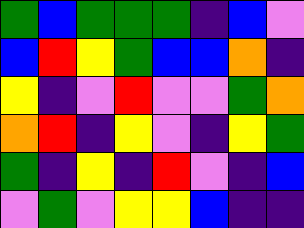[["green", "blue", "green", "green", "green", "indigo", "blue", "violet"], ["blue", "red", "yellow", "green", "blue", "blue", "orange", "indigo"], ["yellow", "indigo", "violet", "red", "violet", "violet", "green", "orange"], ["orange", "red", "indigo", "yellow", "violet", "indigo", "yellow", "green"], ["green", "indigo", "yellow", "indigo", "red", "violet", "indigo", "blue"], ["violet", "green", "violet", "yellow", "yellow", "blue", "indigo", "indigo"]]